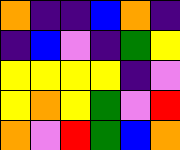[["orange", "indigo", "indigo", "blue", "orange", "indigo"], ["indigo", "blue", "violet", "indigo", "green", "yellow"], ["yellow", "yellow", "yellow", "yellow", "indigo", "violet"], ["yellow", "orange", "yellow", "green", "violet", "red"], ["orange", "violet", "red", "green", "blue", "orange"]]